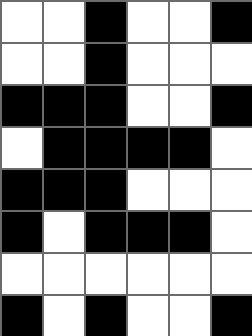[["white", "white", "black", "white", "white", "black"], ["white", "white", "black", "white", "white", "white"], ["black", "black", "black", "white", "white", "black"], ["white", "black", "black", "black", "black", "white"], ["black", "black", "black", "white", "white", "white"], ["black", "white", "black", "black", "black", "white"], ["white", "white", "white", "white", "white", "white"], ["black", "white", "black", "white", "white", "black"]]